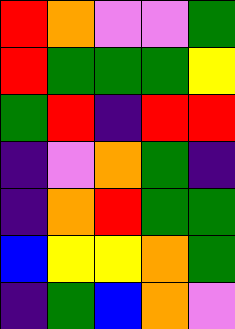[["red", "orange", "violet", "violet", "green"], ["red", "green", "green", "green", "yellow"], ["green", "red", "indigo", "red", "red"], ["indigo", "violet", "orange", "green", "indigo"], ["indigo", "orange", "red", "green", "green"], ["blue", "yellow", "yellow", "orange", "green"], ["indigo", "green", "blue", "orange", "violet"]]